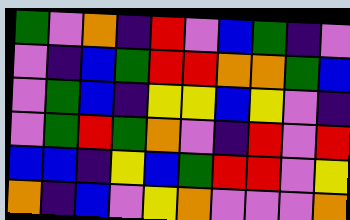[["green", "violet", "orange", "indigo", "red", "violet", "blue", "green", "indigo", "violet"], ["violet", "indigo", "blue", "green", "red", "red", "orange", "orange", "green", "blue"], ["violet", "green", "blue", "indigo", "yellow", "yellow", "blue", "yellow", "violet", "indigo"], ["violet", "green", "red", "green", "orange", "violet", "indigo", "red", "violet", "red"], ["blue", "blue", "indigo", "yellow", "blue", "green", "red", "red", "violet", "yellow"], ["orange", "indigo", "blue", "violet", "yellow", "orange", "violet", "violet", "violet", "orange"]]